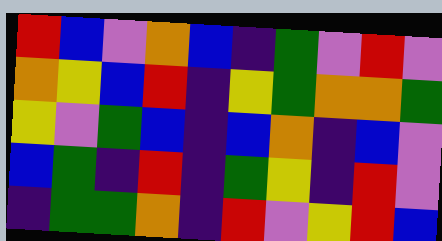[["red", "blue", "violet", "orange", "blue", "indigo", "green", "violet", "red", "violet"], ["orange", "yellow", "blue", "red", "indigo", "yellow", "green", "orange", "orange", "green"], ["yellow", "violet", "green", "blue", "indigo", "blue", "orange", "indigo", "blue", "violet"], ["blue", "green", "indigo", "red", "indigo", "green", "yellow", "indigo", "red", "violet"], ["indigo", "green", "green", "orange", "indigo", "red", "violet", "yellow", "red", "blue"]]